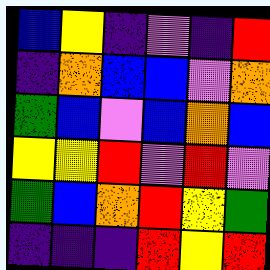[["blue", "yellow", "indigo", "violet", "indigo", "red"], ["indigo", "orange", "blue", "blue", "violet", "orange"], ["green", "blue", "violet", "blue", "orange", "blue"], ["yellow", "yellow", "red", "violet", "red", "violet"], ["green", "blue", "orange", "red", "yellow", "green"], ["indigo", "indigo", "indigo", "red", "yellow", "red"]]